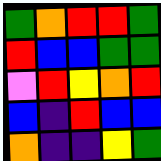[["green", "orange", "red", "red", "green"], ["red", "blue", "blue", "green", "green"], ["violet", "red", "yellow", "orange", "red"], ["blue", "indigo", "red", "blue", "blue"], ["orange", "indigo", "indigo", "yellow", "green"]]